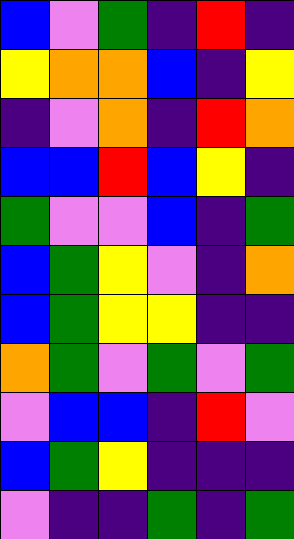[["blue", "violet", "green", "indigo", "red", "indigo"], ["yellow", "orange", "orange", "blue", "indigo", "yellow"], ["indigo", "violet", "orange", "indigo", "red", "orange"], ["blue", "blue", "red", "blue", "yellow", "indigo"], ["green", "violet", "violet", "blue", "indigo", "green"], ["blue", "green", "yellow", "violet", "indigo", "orange"], ["blue", "green", "yellow", "yellow", "indigo", "indigo"], ["orange", "green", "violet", "green", "violet", "green"], ["violet", "blue", "blue", "indigo", "red", "violet"], ["blue", "green", "yellow", "indigo", "indigo", "indigo"], ["violet", "indigo", "indigo", "green", "indigo", "green"]]